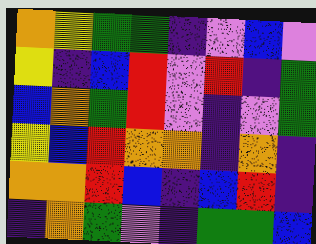[["orange", "yellow", "green", "green", "indigo", "violet", "blue", "violet"], ["yellow", "indigo", "blue", "red", "violet", "red", "indigo", "green"], ["blue", "orange", "green", "red", "violet", "indigo", "violet", "green"], ["yellow", "blue", "red", "orange", "orange", "indigo", "orange", "indigo"], ["orange", "orange", "red", "blue", "indigo", "blue", "red", "indigo"], ["indigo", "orange", "green", "violet", "indigo", "green", "green", "blue"]]